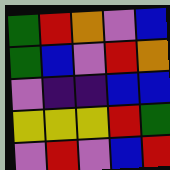[["green", "red", "orange", "violet", "blue"], ["green", "blue", "violet", "red", "orange"], ["violet", "indigo", "indigo", "blue", "blue"], ["yellow", "yellow", "yellow", "red", "green"], ["violet", "red", "violet", "blue", "red"]]